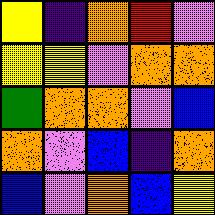[["yellow", "indigo", "orange", "red", "violet"], ["yellow", "yellow", "violet", "orange", "orange"], ["green", "orange", "orange", "violet", "blue"], ["orange", "violet", "blue", "indigo", "orange"], ["blue", "violet", "orange", "blue", "yellow"]]